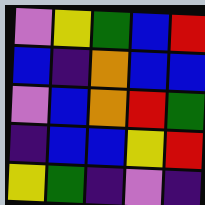[["violet", "yellow", "green", "blue", "red"], ["blue", "indigo", "orange", "blue", "blue"], ["violet", "blue", "orange", "red", "green"], ["indigo", "blue", "blue", "yellow", "red"], ["yellow", "green", "indigo", "violet", "indigo"]]